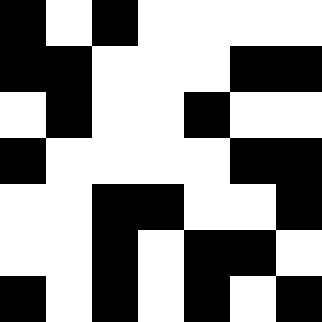[["black", "white", "black", "white", "white", "white", "white"], ["black", "black", "white", "white", "white", "black", "black"], ["white", "black", "white", "white", "black", "white", "white"], ["black", "white", "white", "white", "white", "black", "black"], ["white", "white", "black", "black", "white", "white", "black"], ["white", "white", "black", "white", "black", "black", "white"], ["black", "white", "black", "white", "black", "white", "black"]]